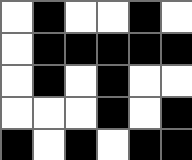[["white", "black", "white", "white", "black", "white"], ["white", "black", "black", "black", "black", "black"], ["white", "black", "white", "black", "white", "white"], ["white", "white", "white", "black", "white", "black"], ["black", "white", "black", "white", "black", "black"]]